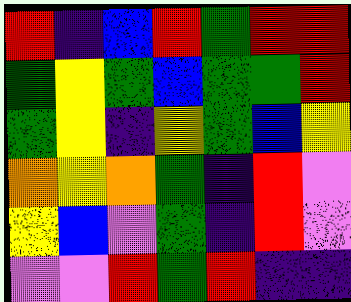[["red", "indigo", "blue", "red", "green", "red", "red"], ["green", "yellow", "green", "blue", "green", "green", "red"], ["green", "yellow", "indigo", "yellow", "green", "blue", "yellow"], ["orange", "yellow", "orange", "green", "indigo", "red", "violet"], ["yellow", "blue", "violet", "green", "indigo", "red", "violet"], ["violet", "violet", "red", "green", "red", "indigo", "indigo"]]